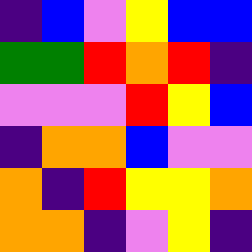[["indigo", "blue", "violet", "yellow", "blue", "blue"], ["green", "green", "red", "orange", "red", "indigo"], ["violet", "violet", "violet", "red", "yellow", "blue"], ["indigo", "orange", "orange", "blue", "violet", "violet"], ["orange", "indigo", "red", "yellow", "yellow", "orange"], ["orange", "orange", "indigo", "violet", "yellow", "indigo"]]